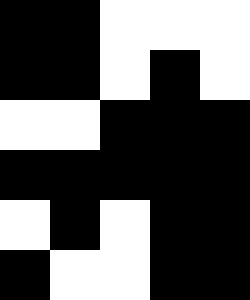[["black", "black", "white", "white", "white"], ["black", "black", "white", "black", "white"], ["white", "white", "black", "black", "black"], ["black", "black", "black", "black", "black"], ["white", "black", "white", "black", "black"], ["black", "white", "white", "black", "black"]]